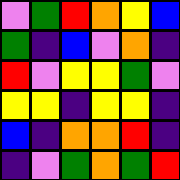[["violet", "green", "red", "orange", "yellow", "blue"], ["green", "indigo", "blue", "violet", "orange", "indigo"], ["red", "violet", "yellow", "yellow", "green", "violet"], ["yellow", "yellow", "indigo", "yellow", "yellow", "indigo"], ["blue", "indigo", "orange", "orange", "red", "indigo"], ["indigo", "violet", "green", "orange", "green", "red"]]